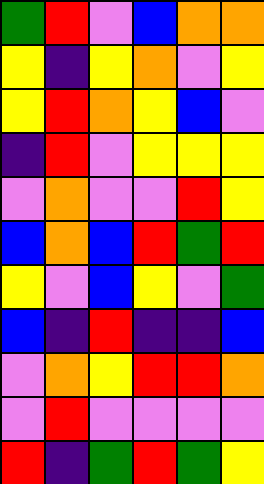[["green", "red", "violet", "blue", "orange", "orange"], ["yellow", "indigo", "yellow", "orange", "violet", "yellow"], ["yellow", "red", "orange", "yellow", "blue", "violet"], ["indigo", "red", "violet", "yellow", "yellow", "yellow"], ["violet", "orange", "violet", "violet", "red", "yellow"], ["blue", "orange", "blue", "red", "green", "red"], ["yellow", "violet", "blue", "yellow", "violet", "green"], ["blue", "indigo", "red", "indigo", "indigo", "blue"], ["violet", "orange", "yellow", "red", "red", "orange"], ["violet", "red", "violet", "violet", "violet", "violet"], ["red", "indigo", "green", "red", "green", "yellow"]]